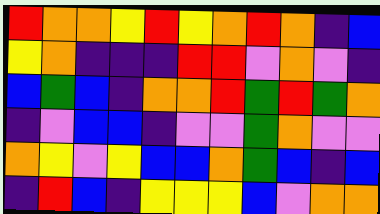[["red", "orange", "orange", "yellow", "red", "yellow", "orange", "red", "orange", "indigo", "blue"], ["yellow", "orange", "indigo", "indigo", "indigo", "red", "red", "violet", "orange", "violet", "indigo"], ["blue", "green", "blue", "indigo", "orange", "orange", "red", "green", "red", "green", "orange"], ["indigo", "violet", "blue", "blue", "indigo", "violet", "violet", "green", "orange", "violet", "violet"], ["orange", "yellow", "violet", "yellow", "blue", "blue", "orange", "green", "blue", "indigo", "blue"], ["indigo", "red", "blue", "indigo", "yellow", "yellow", "yellow", "blue", "violet", "orange", "orange"]]